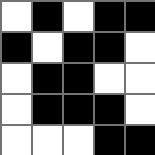[["white", "black", "white", "black", "black"], ["black", "white", "black", "black", "white"], ["white", "black", "black", "white", "white"], ["white", "black", "black", "black", "white"], ["white", "white", "white", "black", "black"]]